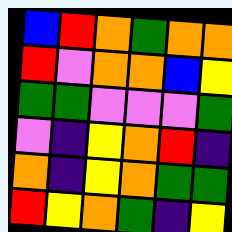[["blue", "red", "orange", "green", "orange", "orange"], ["red", "violet", "orange", "orange", "blue", "yellow"], ["green", "green", "violet", "violet", "violet", "green"], ["violet", "indigo", "yellow", "orange", "red", "indigo"], ["orange", "indigo", "yellow", "orange", "green", "green"], ["red", "yellow", "orange", "green", "indigo", "yellow"]]